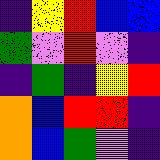[["indigo", "yellow", "red", "blue", "blue"], ["green", "violet", "red", "violet", "indigo"], ["indigo", "green", "indigo", "yellow", "red"], ["orange", "blue", "red", "red", "indigo"], ["orange", "blue", "green", "violet", "indigo"]]